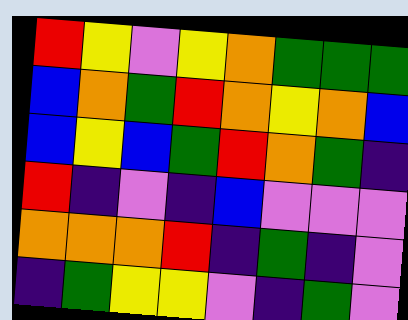[["red", "yellow", "violet", "yellow", "orange", "green", "green", "green"], ["blue", "orange", "green", "red", "orange", "yellow", "orange", "blue"], ["blue", "yellow", "blue", "green", "red", "orange", "green", "indigo"], ["red", "indigo", "violet", "indigo", "blue", "violet", "violet", "violet"], ["orange", "orange", "orange", "red", "indigo", "green", "indigo", "violet"], ["indigo", "green", "yellow", "yellow", "violet", "indigo", "green", "violet"]]